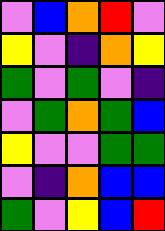[["violet", "blue", "orange", "red", "violet"], ["yellow", "violet", "indigo", "orange", "yellow"], ["green", "violet", "green", "violet", "indigo"], ["violet", "green", "orange", "green", "blue"], ["yellow", "violet", "violet", "green", "green"], ["violet", "indigo", "orange", "blue", "blue"], ["green", "violet", "yellow", "blue", "red"]]